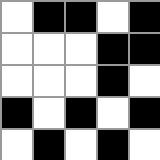[["white", "black", "black", "white", "black"], ["white", "white", "white", "black", "black"], ["white", "white", "white", "black", "white"], ["black", "white", "black", "white", "black"], ["white", "black", "white", "black", "white"]]